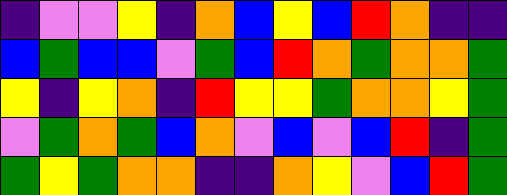[["indigo", "violet", "violet", "yellow", "indigo", "orange", "blue", "yellow", "blue", "red", "orange", "indigo", "indigo"], ["blue", "green", "blue", "blue", "violet", "green", "blue", "red", "orange", "green", "orange", "orange", "green"], ["yellow", "indigo", "yellow", "orange", "indigo", "red", "yellow", "yellow", "green", "orange", "orange", "yellow", "green"], ["violet", "green", "orange", "green", "blue", "orange", "violet", "blue", "violet", "blue", "red", "indigo", "green"], ["green", "yellow", "green", "orange", "orange", "indigo", "indigo", "orange", "yellow", "violet", "blue", "red", "green"]]